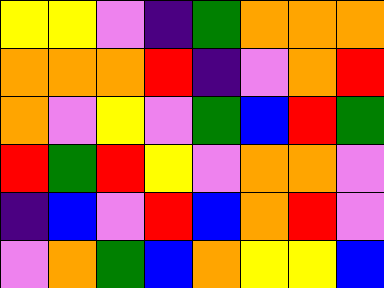[["yellow", "yellow", "violet", "indigo", "green", "orange", "orange", "orange"], ["orange", "orange", "orange", "red", "indigo", "violet", "orange", "red"], ["orange", "violet", "yellow", "violet", "green", "blue", "red", "green"], ["red", "green", "red", "yellow", "violet", "orange", "orange", "violet"], ["indigo", "blue", "violet", "red", "blue", "orange", "red", "violet"], ["violet", "orange", "green", "blue", "orange", "yellow", "yellow", "blue"]]